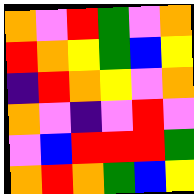[["orange", "violet", "red", "green", "violet", "orange"], ["red", "orange", "yellow", "green", "blue", "yellow"], ["indigo", "red", "orange", "yellow", "violet", "orange"], ["orange", "violet", "indigo", "violet", "red", "violet"], ["violet", "blue", "red", "red", "red", "green"], ["orange", "red", "orange", "green", "blue", "yellow"]]